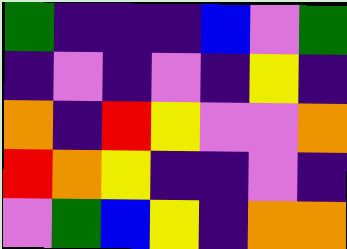[["green", "indigo", "indigo", "indigo", "blue", "violet", "green"], ["indigo", "violet", "indigo", "violet", "indigo", "yellow", "indigo"], ["orange", "indigo", "red", "yellow", "violet", "violet", "orange"], ["red", "orange", "yellow", "indigo", "indigo", "violet", "indigo"], ["violet", "green", "blue", "yellow", "indigo", "orange", "orange"]]